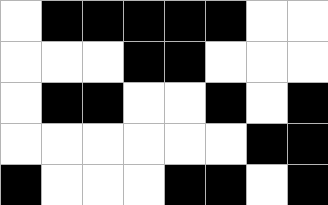[["white", "black", "black", "black", "black", "black", "white", "white"], ["white", "white", "white", "black", "black", "white", "white", "white"], ["white", "black", "black", "white", "white", "black", "white", "black"], ["white", "white", "white", "white", "white", "white", "black", "black"], ["black", "white", "white", "white", "black", "black", "white", "black"]]